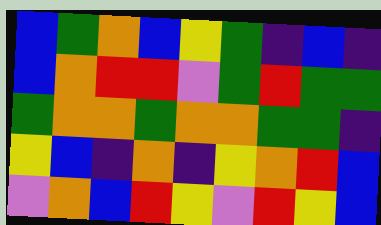[["blue", "green", "orange", "blue", "yellow", "green", "indigo", "blue", "indigo"], ["blue", "orange", "red", "red", "violet", "green", "red", "green", "green"], ["green", "orange", "orange", "green", "orange", "orange", "green", "green", "indigo"], ["yellow", "blue", "indigo", "orange", "indigo", "yellow", "orange", "red", "blue"], ["violet", "orange", "blue", "red", "yellow", "violet", "red", "yellow", "blue"]]